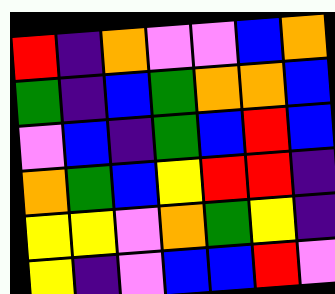[["red", "indigo", "orange", "violet", "violet", "blue", "orange"], ["green", "indigo", "blue", "green", "orange", "orange", "blue"], ["violet", "blue", "indigo", "green", "blue", "red", "blue"], ["orange", "green", "blue", "yellow", "red", "red", "indigo"], ["yellow", "yellow", "violet", "orange", "green", "yellow", "indigo"], ["yellow", "indigo", "violet", "blue", "blue", "red", "violet"]]